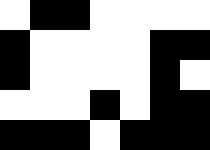[["white", "black", "black", "white", "white", "white", "white"], ["black", "white", "white", "white", "white", "black", "black"], ["black", "white", "white", "white", "white", "black", "white"], ["white", "white", "white", "black", "white", "black", "black"], ["black", "black", "black", "white", "black", "black", "black"]]